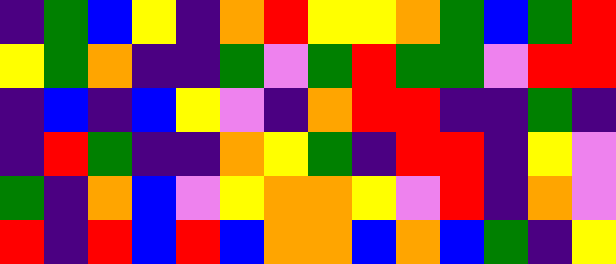[["indigo", "green", "blue", "yellow", "indigo", "orange", "red", "yellow", "yellow", "orange", "green", "blue", "green", "red"], ["yellow", "green", "orange", "indigo", "indigo", "green", "violet", "green", "red", "green", "green", "violet", "red", "red"], ["indigo", "blue", "indigo", "blue", "yellow", "violet", "indigo", "orange", "red", "red", "indigo", "indigo", "green", "indigo"], ["indigo", "red", "green", "indigo", "indigo", "orange", "yellow", "green", "indigo", "red", "red", "indigo", "yellow", "violet"], ["green", "indigo", "orange", "blue", "violet", "yellow", "orange", "orange", "yellow", "violet", "red", "indigo", "orange", "violet"], ["red", "indigo", "red", "blue", "red", "blue", "orange", "orange", "blue", "orange", "blue", "green", "indigo", "yellow"]]